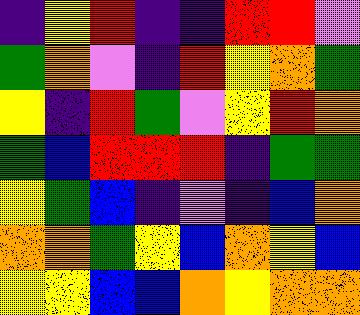[["indigo", "yellow", "red", "indigo", "indigo", "red", "red", "violet"], ["green", "orange", "violet", "indigo", "red", "yellow", "orange", "green"], ["yellow", "indigo", "red", "green", "violet", "yellow", "red", "orange"], ["green", "blue", "red", "red", "red", "indigo", "green", "green"], ["yellow", "green", "blue", "indigo", "violet", "indigo", "blue", "orange"], ["orange", "orange", "green", "yellow", "blue", "orange", "yellow", "blue"], ["yellow", "yellow", "blue", "blue", "orange", "yellow", "orange", "orange"]]